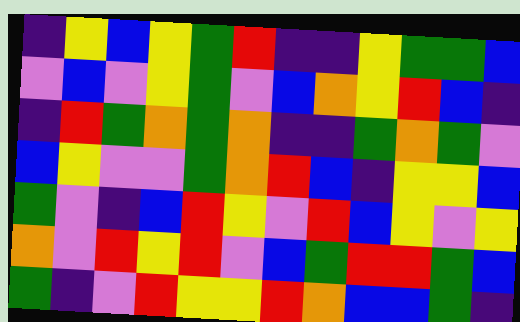[["indigo", "yellow", "blue", "yellow", "green", "red", "indigo", "indigo", "yellow", "green", "green", "blue"], ["violet", "blue", "violet", "yellow", "green", "violet", "blue", "orange", "yellow", "red", "blue", "indigo"], ["indigo", "red", "green", "orange", "green", "orange", "indigo", "indigo", "green", "orange", "green", "violet"], ["blue", "yellow", "violet", "violet", "green", "orange", "red", "blue", "indigo", "yellow", "yellow", "blue"], ["green", "violet", "indigo", "blue", "red", "yellow", "violet", "red", "blue", "yellow", "violet", "yellow"], ["orange", "violet", "red", "yellow", "red", "violet", "blue", "green", "red", "red", "green", "blue"], ["green", "indigo", "violet", "red", "yellow", "yellow", "red", "orange", "blue", "blue", "green", "indigo"]]